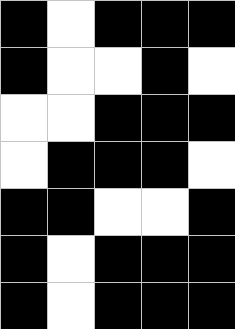[["black", "white", "black", "black", "black"], ["black", "white", "white", "black", "white"], ["white", "white", "black", "black", "black"], ["white", "black", "black", "black", "white"], ["black", "black", "white", "white", "black"], ["black", "white", "black", "black", "black"], ["black", "white", "black", "black", "black"]]